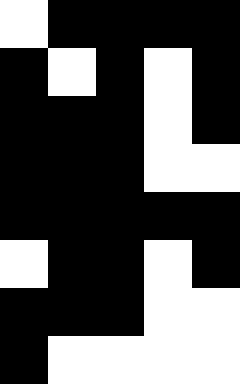[["white", "black", "black", "black", "black"], ["black", "white", "black", "white", "black"], ["black", "black", "black", "white", "black"], ["black", "black", "black", "white", "white"], ["black", "black", "black", "black", "black"], ["white", "black", "black", "white", "black"], ["black", "black", "black", "white", "white"], ["black", "white", "white", "white", "white"]]